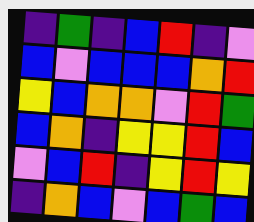[["indigo", "green", "indigo", "blue", "red", "indigo", "violet"], ["blue", "violet", "blue", "blue", "blue", "orange", "red"], ["yellow", "blue", "orange", "orange", "violet", "red", "green"], ["blue", "orange", "indigo", "yellow", "yellow", "red", "blue"], ["violet", "blue", "red", "indigo", "yellow", "red", "yellow"], ["indigo", "orange", "blue", "violet", "blue", "green", "blue"]]